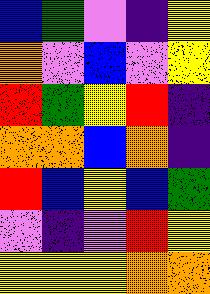[["blue", "green", "violet", "indigo", "yellow"], ["orange", "violet", "blue", "violet", "yellow"], ["red", "green", "yellow", "red", "indigo"], ["orange", "orange", "blue", "orange", "indigo"], ["red", "blue", "yellow", "blue", "green"], ["violet", "indigo", "violet", "red", "yellow"], ["yellow", "yellow", "yellow", "orange", "orange"]]